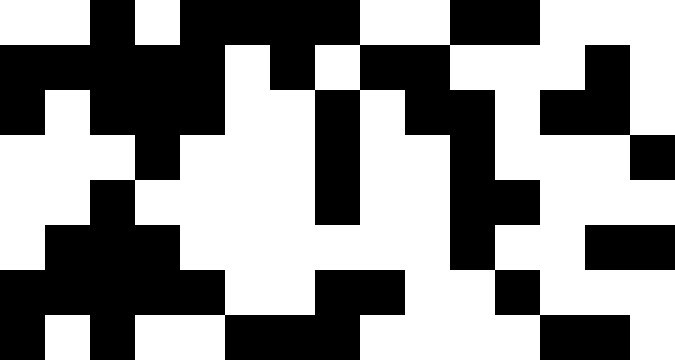[["white", "white", "black", "white", "black", "black", "black", "black", "white", "white", "black", "black", "white", "white", "white"], ["black", "black", "black", "black", "black", "white", "black", "white", "black", "black", "white", "white", "white", "black", "white"], ["black", "white", "black", "black", "black", "white", "white", "black", "white", "black", "black", "white", "black", "black", "white"], ["white", "white", "white", "black", "white", "white", "white", "black", "white", "white", "black", "white", "white", "white", "black"], ["white", "white", "black", "white", "white", "white", "white", "black", "white", "white", "black", "black", "white", "white", "white"], ["white", "black", "black", "black", "white", "white", "white", "white", "white", "white", "black", "white", "white", "black", "black"], ["black", "black", "black", "black", "black", "white", "white", "black", "black", "white", "white", "black", "white", "white", "white"], ["black", "white", "black", "white", "white", "black", "black", "black", "white", "white", "white", "white", "black", "black", "white"]]